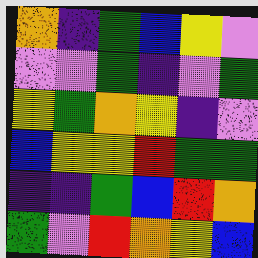[["orange", "indigo", "green", "blue", "yellow", "violet"], ["violet", "violet", "green", "indigo", "violet", "green"], ["yellow", "green", "orange", "yellow", "indigo", "violet"], ["blue", "yellow", "yellow", "red", "green", "green"], ["indigo", "indigo", "green", "blue", "red", "orange"], ["green", "violet", "red", "orange", "yellow", "blue"]]